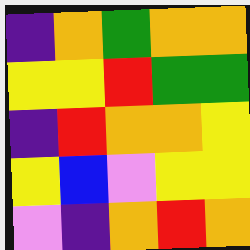[["indigo", "orange", "green", "orange", "orange"], ["yellow", "yellow", "red", "green", "green"], ["indigo", "red", "orange", "orange", "yellow"], ["yellow", "blue", "violet", "yellow", "yellow"], ["violet", "indigo", "orange", "red", "orange"]]